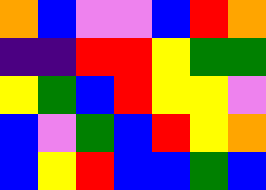[["orange", "blue", "violet", "violet", "blue", "red", "orange"], ["indigo", "indigo", "red", "red", "yellow", "green", "green"], ["yellow", "green", "blue", "red", "yellow", "yellow", "violet"], ["blue", "violet", "green", "blue", "red", "yellow", "orange"], ["blue", "yellow", "red", "blue", "blue", "green", "blue"]]